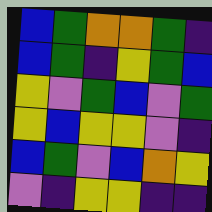[["blue", "green", "orange", "orange", "green", "indigo"], ["blue", "green", "indigo", "yellow", "green", "blue"], ["yellow", "violet", "green", "blue", "violet", "green"], ["yellow", "blue", "yellow", "yellow", "violet", "indigo"], ["blue", "green", "violet", "blue", "orange", "yellow"], ["violet", "indigo", "yellow", "yellow", "indigo", "indigo"]]